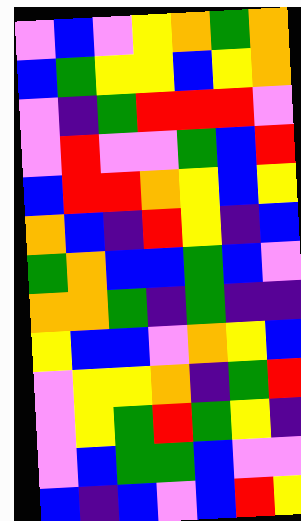[["violet", "blue", "violet", "yellow", "orange", "green", "orange"], ["blue", "green", "yellow", "yellow", "blue", "yellow", "orange"], ["violet", "indigo", "green", "red", "red", "red", "violet"], ["violet", "red", "violet", "violet", "green", "blue", "red"], ["blue", "red", "red", "orange", "yellow", "blue", "yellow"], ["orange", "blue", "indigo", "red", "yellow", "indigo", "blue"], ["green", "orange", "blue", "blue", "green", "blue", "violet"], ["orange", "orange", "green", "indigo", "green", "indigo", "indigo"], ["yellow", "blue", "blue", "violet", "orange", "yellow", "blue"], ["violet", "yellow", "yellow", "orange", "indigo", "green", "red"], ["violet", "yellow", "green", "red", "green", "yellow", "indigo"], ["violet", "blue", "green", "green", "blue", "violet", "violet"], ["blue", "indigo", "blue", "violet", "blue", "red", "yellow"]]